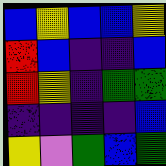[["blue", "yellow", "blue", "blue", "yellow"], ["red", "blue", "indigo", "indigo", "blue"], ["red", "yellow", "indigo", "green", "green"], ["indigo", "indigo", "indigo", "indigo", "blue"], ["yellow", "violet", "green", "blue", "green"]]